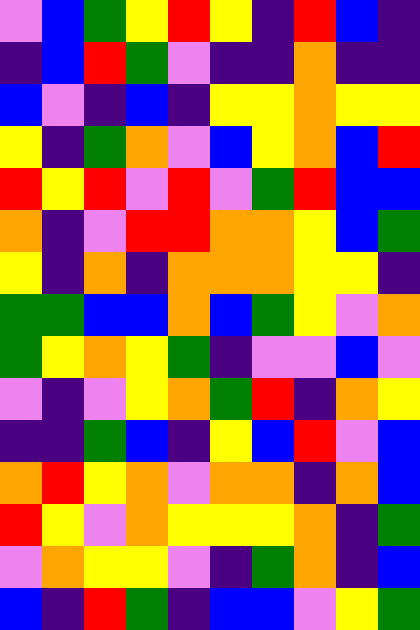[["violet", "blue", "green", "yellow", "red", "yellow", "indigo", "red", "blue", "indigo"], ["indigo", "blue", "red", "green", "violet", "indigo", "indigo", "orange", "indigo", "indigo"], ["blue", "violet", "indigo", "blue", "indigo", "yellow", "yellow", "orange", "yellow", "yellow"], ["yellow", "indigo", "green", "orange", "violet", "blue", "yellow", "orange", "blue", "red"], ["red", "yellow", "red", "violet", "red", "violet", "green", "red", "blue", "blue"], ["orange", "indigo", "violet", "red", "red", "orange", "orange", "yellow", "blue", "green"], ["yellow", "indigo", "orange", "indigo", "orange", "orange", "orange", "yellow", "yellow", "indigo"], ["green", "green", "blue", "blue", "orange", "blue", "green", "yellow", "violet", "orange"], ["green", "yellow", "orange", "yellow", "green", "indigo", "violet", "violet", "blue", "violet"], ["violet", "indigo", "violet", "yellow", "orange", "green", "red", "indigo", "orange", "yellow"], ["indigo", "indigo", "green", "blue", "indigo", "yellow", "blue", "red", "violet", "blue"], ["orange", "red", "yellow", "orange", "violet", "orange", "orange", "indigo", "orange", "blue"], ["red", "yellow", "violet", "orange", "yellow", "yellow", "yellow", "orange", "indigo", "green"], ["violet", "orange", "yellow", "yellow", "violet", "indigo", "green", "orange", "indigo", "blue"], ["blue", "indigo", "red", "green", "indigo", "blue", "blue", "violet", "yellow", "green"]]